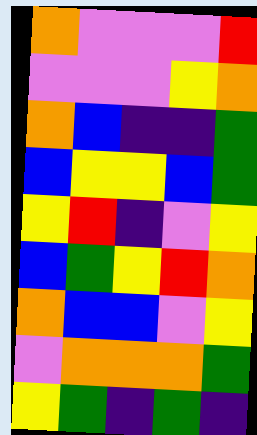[["orange", "violet", "violet", "violet", "red"], ["violet", "violet", "violet", "yellow", "orange"], ["orange", "blue", "indigo", "indigo", "green"], ["blue", "yellow", "yellow", "blue", "green"], ["yellow", "red", "indigo", "violet", "yellow"], ["blue", "green", "yellow", "red", "orange"], ["orange", "blue", "blue", "violet", "yellow"], ["violet", "orange", "orange", "orange", "green"], ["yellow", "green", "indigo", "green", "indigo"]]